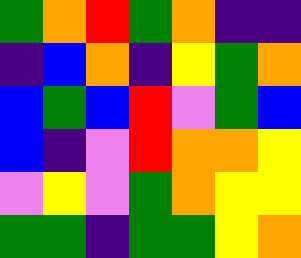[["green", "orange", "red", "green", "orange", "indigo", "indigo"], ["indigo", "blue", "orange", "indigo", "yellow", "green", "orange"], ["blue", "green", "blue", "red", "violet", "green", "blue"], ["blue", "indigo", "violet", "red", "orange", "orange", "yellow"], ["violet", "yellow", "violet", "green", "orange", "yellow", "yellow"], ["green", "green", "indigo", "green", "green", "yellow", "orange"]]